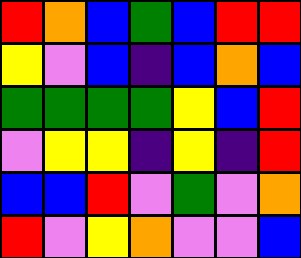[["red", "orange", "blue", "green", "blue", "red", "red"], ["yellow", "violet", "blue", "indigo", "blue", "orange", "blue"], ["green", "green", "green", "green", "yellow", "blue", "red"], ["violet", "yellow", "yellow", "indigo", "yellow", "indigo", "red"], ["blue", "blue", "red", "violet", "green", "violet", "orange"], ["red", "violet", "yellow", "orange", "violet", "violet", "blue"]]